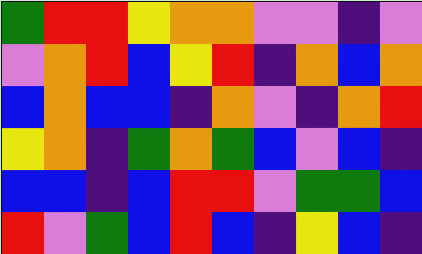[["green", "red", "red", "yellow", "orange", "orange", "violet", "violet", "indigo", "violet"], ["violet", "orange", "red", "blue", "yellow", "red", "indigo", "orange", "blue", "orange"], ["blue", "orange", "blue", "blue", "indigo", "orange", "violet", "indigo", "orange", "red"], ["yellow", "orange", "indigo", "green", "orange", "green", "blue", "violet", "blue", "indigo"], ["blue", "blue", "indigo", "blue", "red", "red", "violet", "green", "green", "blue"], ["red", "violet", "green", "blue", "red", "blue", "indigo", "yellow", "blue", "indigo"]]